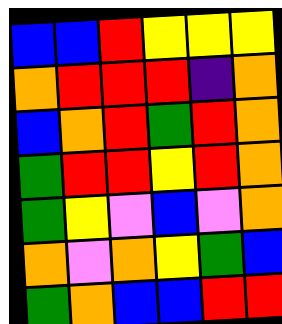[["blue", "blue", "red", "yellow", "yellow", "yellow"], ["orange", "red", "red", "red", "indigo", "orange"], ["blue", "orange", "red", "green", "red", "orange"], ["green", "red", "red", "yellow", "red", "orange"], ["green", "yellow", "violet", "blue", "violet", "orange"], ["orange", "violet", "orange", "yellow", "green", "blue"], ["green", "orange", "blue", "blue", "red", "red"]]